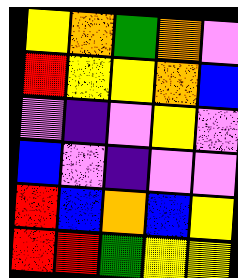[["yellow", "orange", "green", "orange", "violet"], ["red", "yellow", "yellow", "orange", "blue"], ["violet", "indigo", "violet", "yellow", "violet"], ["blue", "violet", "indigo", "violet", "violet"], ["red", "blue", "orange", "blue", "yellow"], ["red", "red", "green", "yellow", "yellow"]]